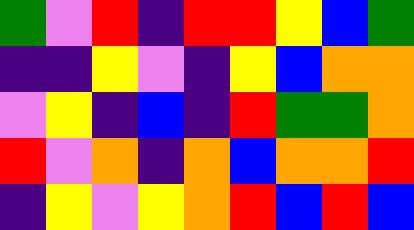[["green", "violet", "red", "indigo", "red", "red", "yellow", "blue", "green"], ["indigo", "indigo", "yellow", "violet", "indigo", "yellow", "blue", "orange", "orange"], ["violet", "yellow", "indigo", "blue", "indigo", "red", "green", "green", "orange"], ["red", "violet", "orange", "indigo", "orange", "blue", "orange", "orange", "red"], ["indigo", "yellow", "violet", "yellow", "orange", "red", "blue", "red", "blue"]]